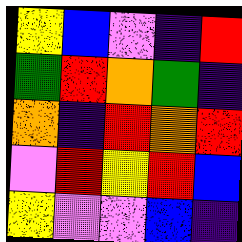[["yellow", "blue", "violet", "indigo", "red"], ["green", "red", "orange", "green", "indigo"], ["orange", "indigo", "red", "orange", "red"], ["violet", "red", "yellow", "red", "blue"], ["yellow", "violet", "violet", "blue", "indigo"]]